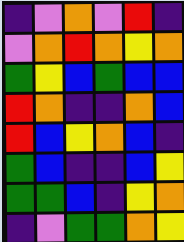[["indigo", "violet", "orange", "violet", "red", "indigo"], ["violet", "orange", "red", "orange", "yellow", "orange"], ["green", "yellow", "blue", "green", "blue", "blue"], ["red", "orange", "indigo", "indigo", "orange", "blue"], ["red", "blue", "yellow", "orange", "blue", "indigo"], ["green", "blue", "indigo", "indigo", "blue", "yellow"], ["green", "green", "blue", "indigo", "yellow", "orange"], ["indigo", "violet", "green", "green", "orange", "yellow"]]